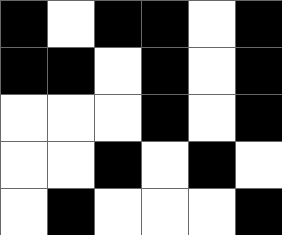[["black", "white", "black", "black", "white", "black"], ["black", "black", "white", "black", "white", "black"], ["white", "white", "white", "black", "white", "black"], ["white", "white", "black", "white", "black", "white"], ["white", "black", "white", "white", "white", "black"]]